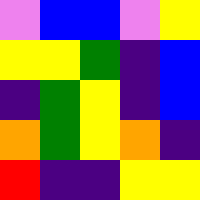[["violet", "blue", "blue", "violet", "yellow"], ["yellow", "yellow", "green", "indigo", "blue"], ["indigo", "green", "yellow", "indigo", "blue"], ["orange", "green", "yellow", "orange", "indigo"], ["red", "indigo", "indigo", "yellow", "yellow"]]